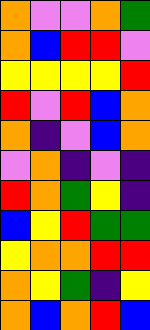[["orange", "violet", "violet", "orange", "green"], ["orange", "blue", "red", "red", "violet"], ["yellow", "yellow", "yellow", "yellow", "red"], ["red", "violet", "red", "blue", "orange"], ["orange", "indigo", "violet", "blue", "orange"], ["violet", "orange", "indigo", "violet", "indigo"], ["red", "orange", "green", "yellow", "indigo"], ["blue", "yellow", "red", "green", "green"], ["yellow", "orange", "orange", "red", "red"], ["orange", "yellow", "green", "indigo", "yellow"], ["orange", "blue", "orange", "red", "blue"]]